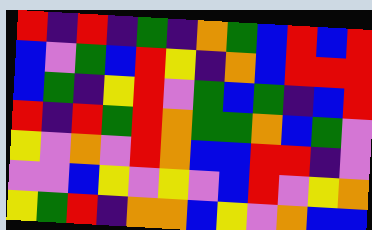[["red", "indigo", "red", "indigo", "green", "indigo", "orange", "green", "blue", "red", "blue", "red"], ["blue", "violet", "green", "blue", "red", "yellow", "indigo", "orange", "blue", "red", "red", "red"], ["blue", "green", "indigo", "yellow", "red", "violet", "green", "blue", "green", "indigo", "blue", "red"], ["red", "indigo", "red", "green", "red", "orange", "green", "green", "orange", "blue", "green", "violet"], ["yellow", "violet", "orange", "violet", "red", "orange", "blue", "blue", "red", "red", "indigo", "violet"], ["violet", "violet", "blue", "yellow", "violet", "yellow", "violet", "blue", "red", "violet", "yellow", "orange"], ["yellow", "green", "red", "indigo", "orange", "orange", "blue", "yellow", "violet", "orange", "blue", "blue"]]